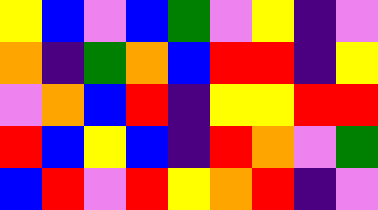[["yellow", "blue", "violet", "blue", "green", "violet", "yellow", "indigo", "violet"], ["orange", "indigo", "green", "orange", "blue", "red", "red", "indigo", "yellow"], ["violet", "orange", "blue", "red", "indigo", "yellow", "yellow", "red", "red"], ["red", "blue", "yellow", "blue", "indigo", "red", "orange", "violet", "green"], ["blue", "red", "violet", "red", "yellow", "orange", "red", "indigo", "violet"]]